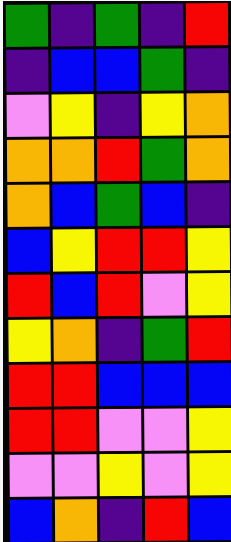[["green", "indigo", "green", "indigo", "red"], ["indigo", "blue", "blue", "green", "indigo"], ["violet", "yellow", "indigo", "yellow", "orange"], ["orange", "orange", "red", "green", "orange"], ["orange", "blue", "green", "blue", "indigo"], ["blue", "yellow", "red", "red", "yellow"], ["red", "blue", "red", "violet", "yellow"], ["yellow", "orange", "indigo", "green", "red"], ["red", "red", "blue", "blue", "blue"], ["red", "red", "violet", "violet", "yellow"], ["violet", "violet", "yellow", "violet", "yellow"], ["blue", "orange", "indigo", "red", "blue"]]